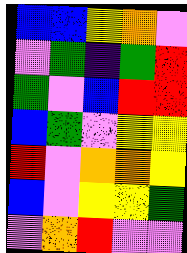[["blue", "blue", "yellow", "orange", "violet"], ["violet", "green", "indigo", "green", "red"], ["green", "violet", "blue", "red", "red"], ["blue", "green", "violet", "yellow", "yellow"], ["red", "violet", "orange", "orange", "yellow"], ["blue", "violet", "yellow", "yellow", "green"], ["violet", "orange", "red", "violet", "violet"]]